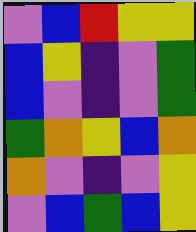[["violet", "blue", "red", "yellow", "yellow"], ["blue", "yellow", "indigo", "violet", "green"], ["blue", "violet", "indigo", "violet", "green"], ["green", "orange", "yellow", "blue", "orange"], ["orange", "violet", "indigo", "violet", "yellow"], ["violet", "blue", "green", "blue", "yellow"]]